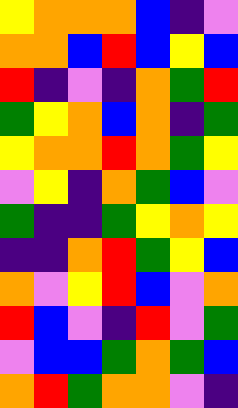[["yellow", "orange", "orange", "orange", "blue", "indigo", "violet"], ["orange", "orange", "blue", "red", "blue", "yellow", "blue"], ["red", "indigo", "violet", "indigo", "orange", "green", "red"], ["green", "yellow", "orange", "blue", "orange", "indigo", "green"], ["yellow", "orange", "orange", "red", "orange", "green", "yellow"], ["violet", "yellow", "indigo", "orange", "green", "blue", "violet"], ["green", "indigo", "indigo", "green", "yellow", "orange", "yellow"], ["indigo", "indigo", "orange", "red", "green", "yellow", "blue"], ["orange", "violet", "yellow", "red", "blue", "violet", "orange"], ["red", "blue", "violet", "indigo", "red", "violet", "green"], ["violet", "blue", "blue", "green", "orange", "green", "blue"], ["orange", "red", "green", "orange", "orange", "violet", "indigo"]]